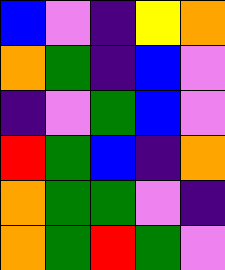[["blue", "violet", "indigo", "yellow", "orange"], ["orange", "green", "indigo", "blue", "violet"], ["indigo", "violet", "green", "blue", "violet"], ["red", "green", "blue", "indigo", "orange"], ["orange", "green", "green", "violet", "indigo"], ["orange", "green", "red", "green", "violet"]]